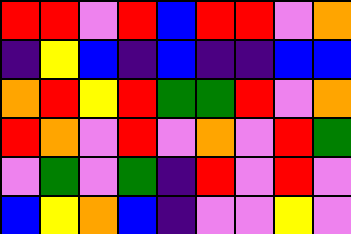[["red", "red", "violet", "red", "blue", "red", "red", "violet", "orange"], ["indigo", "yellow", "blue", "indigo", "blue", "indigo", "indigo", "blue", "blue"], ["orange", "red", "yellow", "red", "green", "green", "red", "violet", "orange"], ["red", "orange", "violet", "red", "violet", "orange", "violet", "red", "green"], ["violet", "green", "violet", "green", "indigo", "red", "violet", "red", "violet"], ["blue", "yellow", "orange", "blue", "indigo", "violet", "violet", "yellow", "violet"]]